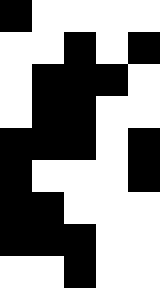[["black", "white", "white", "white", "white"], ["white", "white", "black", "white", "black"], ["white", "black", "black", "black", "white"], ["white", "black", "black", "white", "white"], ["black", "black", "black", "white", "black"], ["black", "white", "white", "white", "black"], ["black", "black", "white", "white", "white"], ["black", "black", "black", "white", "white"], ["white", "white", "black", "white", "white"]]